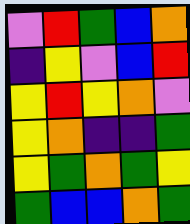[["violet", "red", "green", "blue", "orange"], ["indigo", "yellow", "violet", "blue", "red"], ["yellow", "red", "yellow", "orange", "violet"], ["yellow", "orange", "indigo", "indigo", "green"], ["yellow", "green", "orange", "green", "yellow"], ["green", "blue", "blue", "orange", "green"]]